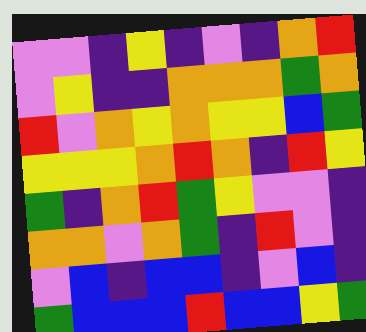[["violet", "violet", "indigo", "yellow", "indigo", "violet", "indigo", "orange", "red"], ["violet", "yellow", "indigo", "indigo", "orange", "orange", "orange", "green", "orange"], ["red", "violet", "orange", "yellow", "orange", "yellow", "yellow", "blue", "green"], ["yellow", "yellow", "yellow", "orange", "red", "orange", "indigo", "red", "yellow"], ["green", "indigo", "orange", "red", "green", "yellow", "violet", "violet", "indigo"], ["orange", "orange", "violet", "orange", "green", "indigo", "red", "violet", "indigo"], ["violet", "blue", "indigo", "blue", "blue", "indigo", "violet", "blue", "indigo"], ["green", "blue", "blue", "blue", "red", "blue", "blue", "yellow", "green"]]